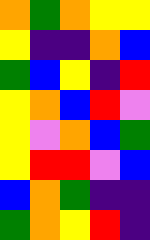[["orange", "green", "orange", "yellow", "yellow"], ["yellow", "indigo", "indigo", "orange", "blue"], ["green", "blue", "yellow", "indigo", "red"], ["yellow", "orange", "blue", "red", "violet"], ["yellow", "violet", "orange", "blue", "green"], ["yellow", "red", "red", "violet", "blue"], ["blue", "orange", "green", "indigo", "indigo"], ["green", "orange", "yellow", "red", "indigo"]]